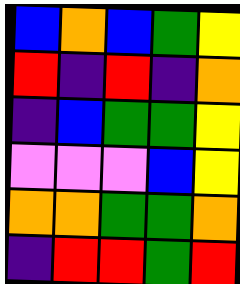[["blue", "orange", "blue", "green", "yellow"], ["red", "indigo", "red", "indigo", "orange"], ["indigo", "blue", "green", "green", "yellow"], ["violet", "violet", "violet", "blue", "yellow"], ["orange", "orange", "green", "green", "orange"], ["indigo", "red", "red", "green", "red"]]